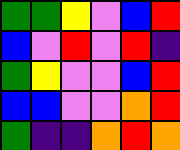[["green", "green", "yellow", "violet", "blue", "red"], ["blue", "violet", "red", "violet", "red", "indigo"], ["green", "yellow", "violet", "violet", "blue", "red"], ["blue", "blue", "violet", "violet", "orange", "red"], ["green", "indigo", "indigo", "orange", "red", "orange"]]